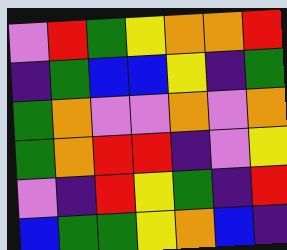[["violet", "red", "green", "yellow", "orange", "orange", "red"], ["indigo", "green", "blue", "blue", "yellow", "indigo", "green"], ["green", "orange", "violet", "violet", "orange", "violet", "orange"], ["green", "orange", "red", "red", "indigo", "violet", "yellow"], ["violet", "indigo", "red", "yellow", "green", "indigo", "red"], ["blue", "green", "green", "yellow", "orange", "blue", "indigo"]]